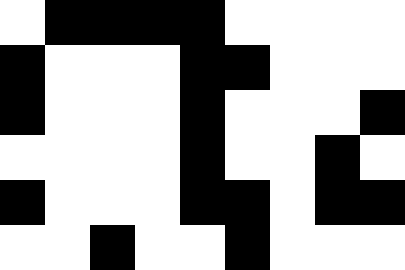[["white", "black", "black", "black", "black", "white", "white", "white", "white"], ["black", "white", "white", "white", "black", "black", "white", "white", "white"], ["black", "white", "white", "white", "black", "white", "white", "white", "black"], ["white", "white", "white", "white", "black", "white", "white", "black", "white"], ["black", "white", "white", "white", "black", "black", "white", "black", "black"], ["white", "white", "black", "white", "white", "black", "white", "white", "white"]]